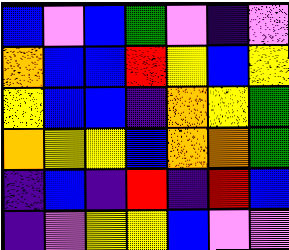[["blue", "violet", "blue", "green", "violet", "indigo", "violet"], ["orange", "blue", "blue", "red", "yellow", "blue", "yellow"], ["yellow", "blue", "blue", "indigo", "orange", "yellow", "green"], ["orange", "yellow", "yellow", "blue", "orange", "orange", "green"], ["indigo", "blue", "indigo", "red", "indigo", "red", "blue"], ["indigo", "violet", "yellow", "yellow", "blue", "violet", "violet"]]